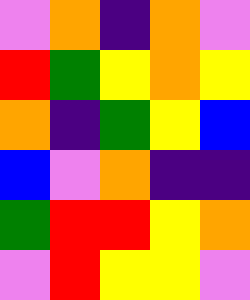[["violet", "orange", "indigo", "orange", "violet"], ["red", "green", "yellow", "orange", "yellow"], ["orange", "indigo", "green", "yellow", "blue"], ["blue", "violet", "orange", "indigo", "indigo"], ["green", "red", "red", "yellow", "orange"], ["violet", "red", "yellow", "yellow", "violet"]]